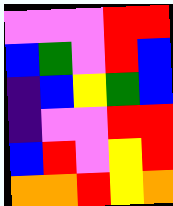[["violet", "violet", "violet", "red", "red"], ["blue", "green", "violet", "red", "blue"], ["indigo", "blue", "yellow", "green", "blue"], ["indigo", "violet", "violet", "red", "red"], ["blue", "red", "violet", "yellow", "red"], ["orange", "orange", "red", "yellow", "orange"]]